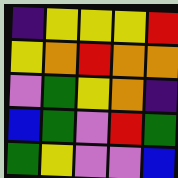[["indigo", "yellow", "yellow", "yellow", "red"], ["yellow", "orange", "red", "orange", "orange"], ["violet", "green", "yellow", "orange", "indigo"], ["blue", "green", "violet", "red", "green"], ["green", "yellow", "violet", "violet", "blue"]]